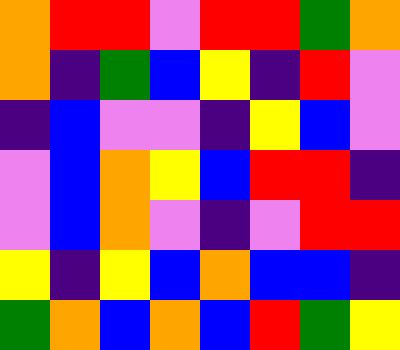[["orange", "red", "red", "violet", "red", "red", "green", "orange"], ["orange", "indigo", "green", "blue", "yellow", "indigo", "red", "violet"], ["indigo", "blue", "violet", "violet", "indigo", "yellow", "blue", "violet"], ["violet", "blue", "orange", "yellow", "blue", "red", "red", "indigo"], ["violet", "blue", "orange", "violet", "indigo", "violet", "red", "red"], ["yellow", "indigo", "yellow", "blue", "orange", "blue", "blue", "indigo"], ["green", "orange", "blue", "orange", "blue", "red", "green", "yellow"]]